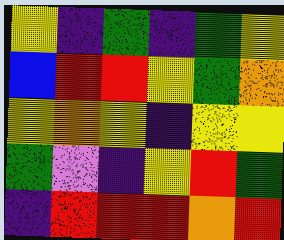[["yellow", "indigo", "green", "indigo", "green", "yellow"], ["blue", "red", "red", "yellow", "green", "orange"], ["yellow", "orange", "yellow", "indigo", "yellow", "yellow"], ["green", "violet", "indigo", "yellow", "red", "green"], ["indigo", "red", "red", "red", "orange", "red"]]